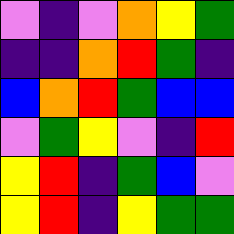[["violet", "indigo", "violet", "orange", "yellow", "green"], ["indigo", "indigo", "orange", "red", "green", "indigo"], ["blue", "orange", "red", "green", "blue", "blue"], ["violet", "green", "yellow", "violet", "indigo", "red"], ["yellow", "red", "indigo", "green", "blue", "violet"], ["yellow", "red", "indigo", "yellow", "green", "green"]]